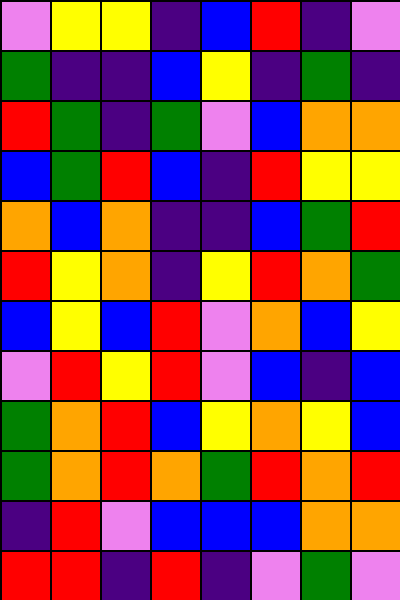[["violet", "yellow", "yellow", "indigo", "blue", "red", "indigo", "violet"], ["green", "indigo", "indigo", "blue", "yellow", "indigo", "green", "indigo"], ["red", "green", "indigo", "green", "violet", "blue", "orange", "orange"], ["blue", "green", "red", "blue", "indigo", "red", "yellow", "yellow"], ["orange", "blue", "orange", "indigo", "indigo", "blue", "green", "red"], ["red", "yellow", "orange", "indigo", "yellow", "red", "orange", "green"], ["blue", "yellow", "blue", "red", "violet", "orange", "blue", "yellow"], ["violet", "red", "yellow", "red", "violet", "blue", "indigo", "blue"], ["green", "orange", "red", "blue", "yellow", "orange", "yellow", "blue"], ["green", "orange", "red", "orange", "green", "red", "orange", "red"], ["indigo", "red", "violet", "blue", "blue", "blue", "orange", "orange"], ["red", "red", "indigo", "red", "indigo", "violet", "green", "violet"]]